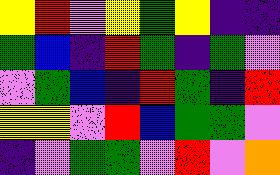[["yellow", "red", "violet", "yellow", "green", "yellow", "indigo", "indigo"], ["green", "blue", "indigo", "red", "green", "indigo", "green", "violet"], ["violet", "green", "blue", "indigo", "red", "green", "indigo", "red"], ["yellow", "yellow", "violet", "red", "blue", "green", "green", "violet"], ["indigo", "violet", "green", "green", "violet", "red", "violet", "orange"]]